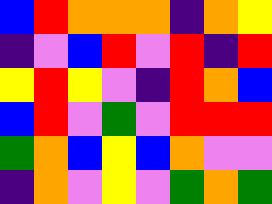[["blue", "red", "orange", "orange", "orange", "indigo", "orange", "yellow"], ["indigo", "violet", "blue", "red", "violet", "red", "indigo", "red"], ["yellow", "red", "yellow", "violet", "indigo", "red", "orange", "blue"], ["blue", "red", "violet", "green", "violet", "red", "red", "red"], ["green", "orange", "blue", "yellow", "blue", "orange", "violet", "violet"], ["indigo", "orange", "violet", "yellow", "violet", "green", "orange", "green"]]